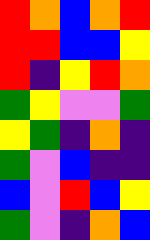[["red", "orange", "blue", "orange", "red"], ["red", "red", "blue", "blue", "yellow"], ["red", "indigo", "yellow", "red", "orange"], ["green", "yellow", "violet", "violet", "green"], ["yellow", "green", "indigo", "orange", "indigo"], ["green", "violet", "blue", "indigo", "indigo"], ["blue", "violet", "red", "blue", "yellow"], ["green", "violet", "indigo", "orange", "blue"]]